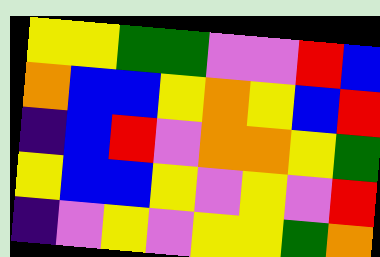[["yellow", "yellow", "green", "green", "violet", "violet", "red", "blue"], ["orange", "blue", "blue", "yellow", "orange", "yellow", "blue", "red"], ["indigo", "blue", "red", "violet", "orange", "orange", "yellow", "green"], ["yellow", "blue", "blue", "yellow", "violet", "yellow", "violet", "red"], ["indigo", "violet", "yellow", "violet", "yellow", "yellow", "green", "orange"]]